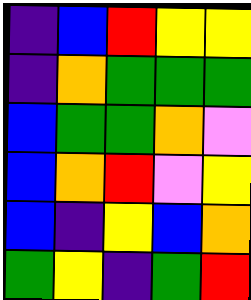[["indigo", "blue", "red", "yellow", "yellow"], ["indigo", "orange", "green", "green", "green"], ["blue", "green", "green", "orange", "violet"], ["blue", "orange", "red", "violet", "yellow"], ["blue", "indigo", "yellow", "blue", "orange"], ["green", "yellow", "indigo", "green", "red"]]